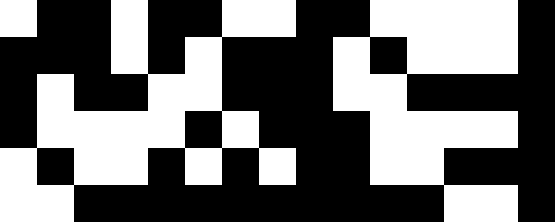[["white", "black", "black", "white", "black", "black", "white", "white", "black", "black", "white", "white", "white", "white", "black"], ["black", "black", "black", "white", "black", "white", "black", "black", "black", "white", "black", "white", "white", "white", "black"], ["black", "white", "black", "black", "white", "white", "black", "black", "black", "white", "white", "black", "black", "black", "black"], ["black", "white", "white", "white", "white", "black", "white", "black", "black", "black", "white", "white", "white", "white", "black"], ["white", "black", "white", "white", "black", "white", "black", "white", "black", "black", "white", "white", "black", "black", "black"], ["white", "white", "black", "black", "black", "black", "black", "black", "black", "black", "black", "black", "white", "white", "black"]]